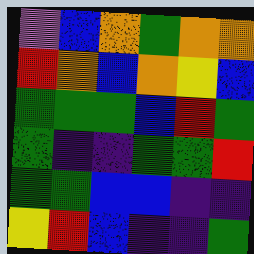[["violet", "blue", "orange", "green", "orange", "orange"], ["red", "orange", "blue", "orange", "yellow", "blue"], ["green", "green", "green", "blue", "red", "green"], ["green", "indigo", "indigo", "green", "green", "red"], ["green", "green", "blue", "blue", "indigo", "indigo"], ["yellow", "red", "blue", "indigo", "indigo", "green"]]